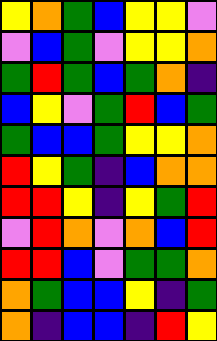[["yellow", "orange", "green", "blue", "yellow", "yellow", "violet"], ["violet", "blue", "green", "violet", "yellow", "yellow", "orange"], ["green", "red", "green", "blue", "green", "orange", "indigo"], ["blue", "yellow", "violet", "green", "red", "blue", "green"], ["green", "blue", "blue", "green", "yellow", "yellow", "orange"], ["red", "yellow", "green", "indigo", "blue", "orange", "orange"], ["red", "red", "yellow", "indigo", "yellow", "green", "red"], ["violet", "red", "orange", "violet", "orange", "blue", "red"], ["red", "red", "blue", "violet", "green", "green", "orange"], ["orange", "green", "blue", "blue", "yellow", "indigo", "green"], ["orange", "indigo", "blue", "blue", "indigo", "red", "yellow"]]